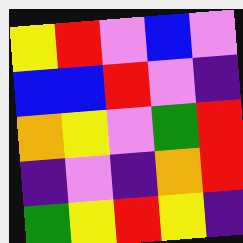[["yellow", "red", "violet", "blue", "violet"], ["blue", "blue", "red", "violet", "indigo"], ["orange", "yellow", "violet", "green", "red"], ["indigo", "violet", "indigo", "orange", "red"], ["green", "yellow", "red", "yellow", "indigo"]]